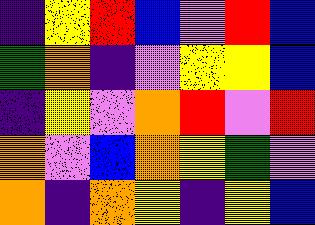[["indigo", "yellow", "red", "blue", "violet", "red", "blue"], ["green", "orange", "indigo", "violet", "yellow", "yellow", "blue"], ["indigo", "yellow", "violet", "orange", "red", "violet", "red"], ["orange", "violet", "blue", "orange", "yellow", "green", "violet"], ["orange", "indigo", "orange", "yellow", "indigo", "yellow", "blue"]]